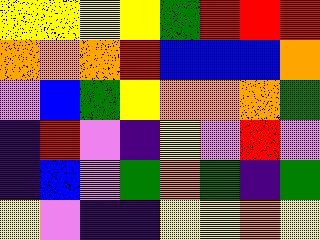[["yellow", "yellow", "yellow", "yellow", "green", "red", "red", "red"], ["orange", "orange", "orange", "red", "blue", "blue", "blue", "orange"], ["violet", "blue", "green", "yellow", "orange", "orange", "orange", "green"], ["indigo", "red", "violet", "indigo", "yellow", "violet", "red", "violet"], ["indigo", "blue", "violet", "green", "orange", "green", "indigo", "green"], ["yellow", "violet", "indigo", "indigo", "yellow", "yellow", "orange", "yellow"]]